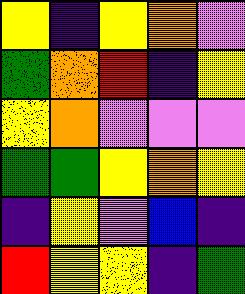[["yellow", "indigo", "yellow", "orange", "violet"], ["green", "orange", "red", "indigo", "yellow"], ["yellow", "orange", "violet", "violet", "violet"], ["green", "green", "yellow", "orange", "yellow"], ["indigo", "yellow", "violet", "blue", "indigo"], ["red", "yellow", "yellow", "indigo", "green"]]